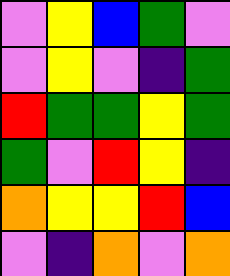[["violet", "yellow", "blue", "green", "violet"], ["violet", "yellow", "violet", "indigo", "green"], ["red", "green", "green", "yellow", "green"], ["green", "violet", "red", "yellow", "indigo"], ["orange", "yellow", "yellow", "red", "blue"], ["violet", "indigo", "orange", "violet", "orange"]]